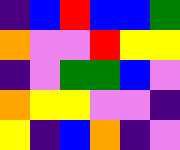[["indigo", "blue", "red", "blue", "blue", "green"], ["orange", "violet", "violet", "red", "yellow", "yellow"], ["indigo", "violet", "green", "green", "blue", "violet"], ["orange", "yellow", "yellow", "violet", "violet", "indigo"], ["yellow", "indigo", "blue", "orange", "indigo", "violet"]]